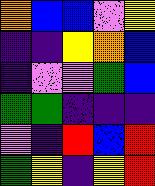[["orange", "blue", "blue", "violet", "yellow"], ["indigo", "indigo", "yellow", "orange", "blue"], ["indigo", "violet", "violet", "green", "blue"], ["green", "green", "indigo", "indigo", "indigo"], ["violet", "indigo", "red", "blue", "red"], ["green", "yellow", "indigo", "yellow", "red"]]